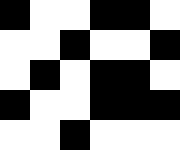[["black", "white", "white", "black", "black", "white"], ["white", "white", "black", "white", "white", "black"], ["white", "black", "white", "black", "black", "white"], ["black", "white", "white", "black", "black", "black"], ["white", "white", "black", "white", "white", "white"]]